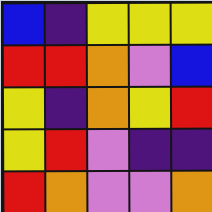[["blue", "indigo", "yellow", "yellow", "yellow"], ["red", "red", "orange", "violet", "blue"], ["yellow", "indigo", "orange", "yellow", "red"], ["yellow", "red", "violet", "indigo", "indigo"], ["red", "orange", "violet", "violet", "orange"]]